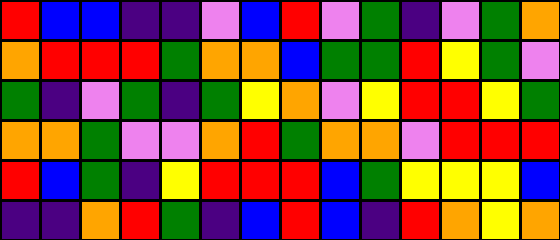[["red", "blue", "blue", "indigo", "indigo", "violet", "blue", "red", "violet", "green", "indigo", "violet", "green", "orange"], ["orange", "red", "red", "red", "green", "orange", "orange", "blue", "green", "green", "red", "yellow", "green", "violet"], ["green", "indigo", "violet", "green", "indigo", "green", "yellow", "orange", "violet", "yellow", "red", "red", "yellow", "green"], ["orange", "orange", "green", "violet", "violet", "orange", "red", "green", "orange", "orange", "violet", "red", "red", "red"], ["red", "blue", "green", "indigo", "yellow", "red", "red", "red", "blue", "green", "yellow", "yellow", "yellow", "blue"], ["indigo", "indigo", "orange", "red", "green", "indigo", "blue", "red", "blue", "indigo", "red", "orange", "yellow", "orange"]]